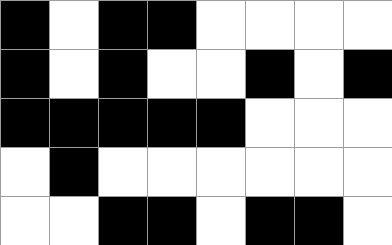[["black", "white", "black", "black", "white", "white", "white", "white"], ["black", "white", "black", "white", "white", "black", "white", "black"], ["black", "black", "black", "black", "black", "white", "white", "white"], ["white", "black", "white", "white", "white", "white", "white", "white"], ["white", "white", "black", "black", "white", "black", "black", "white"]]